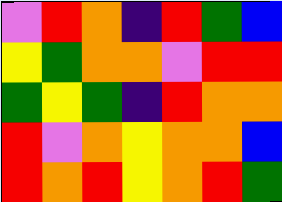[["violet", "red", "orange", "indigo", "red", "green", "blue"], ["yellow", "green", "orange", "orange", "violet", "red", "red"], ["green", "yellow", "green", "indigo", "red", "orange", "orange"], ["red", "violet", "orange", "yellow", "orange", "orange", "blue"], ["red", "orange", "red", "yellow", "orange", "red", "green"]]